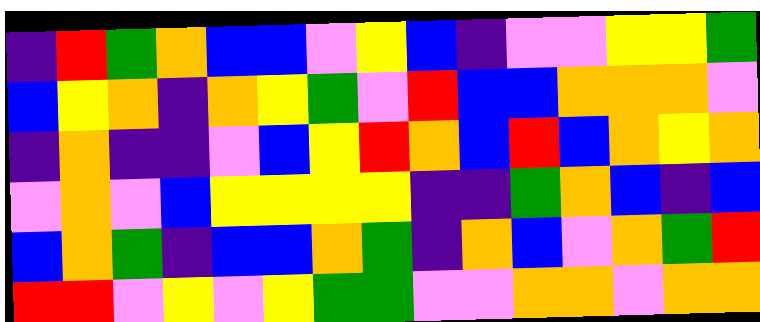[["indigo", "red", "green", "orange", "blue", "blue", "violet", "yellow", "blue", "indigo", "violet", "violet", "yellow", "yellow", "green"], ["blue", "yellow", "orange", "indigo", "orange", "yellow", "green", "violet", "red", "blue", "blue", "orange", "orange", "orange", "violet"], ["indigo", "orange", "indigo", "indigo", "violet", "blue", "yellow", "red", "orange", "blue", "red", "blue", "orange", "yellow", "orange"], ["violet", "orange", "violet", "blue", "yellow", "yellow", "yellow", "yellow", "indigo", "indigo", "green", "orange", "blue", "indigo", "blue"], ["blue", "orange", "green", "indigo", "blue", "blue", "orange", "green", "indigo", "orange", "blue", "violet", "orange", "green", "red"], ["red", "red", "violet", "yellow", "violet", "yellow", "green", "green", "violet", "violet", "orange", "orange", "violet", "orange", "orange"]]